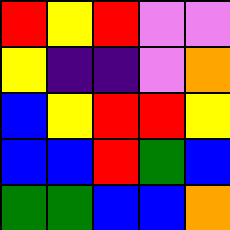[["red", "yellow", "red", "violet", "violet"], ["yellow", "indigo", "indigo", "violet", "orange"], ["blue", "yellow", "red", "red", "yellow"], ["blue", "blue", "red", "green", "blue"], ["green", "green", "blue", "blue", "orange"]]